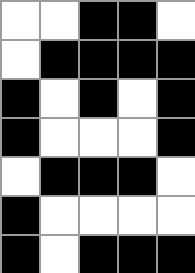[["white", "white", "black", "black", "white"], ["white", "black", "black", "black", "black"], ["black", "white", "black", "white", "black"], ["black", "white", "white", "white", "black"], ["white", "black", "black", "black", "white"], ["black", "white", "white", "white", "white"], ["black", "white", "black", "black", "black"]]